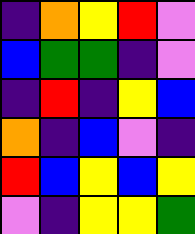[["indigo", "orange", "yellow", "red", "violet"], ["blue", "green", "green", "indigo", "violet"], ["indigo", "red", "indigo", "yellow", "blue"], ["orange", "indigo", "blue", "violet", "indigo"], ["red", "blue", "yellow", "blue", "yellow"], ["violet", "indigo", "yellow", "yellow", "green"]]